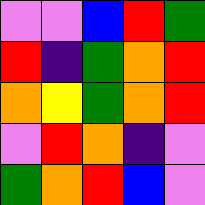[["violet", "violet", "blue", "red", "green"], ["red", "indigo", "green", "orange", "red"], ["orange", "yellow", "green", "orange", "red"], ["violet", "red", "orange", "indigo", "violet"], ["green", "orange", "red", "blue", "violet"]]